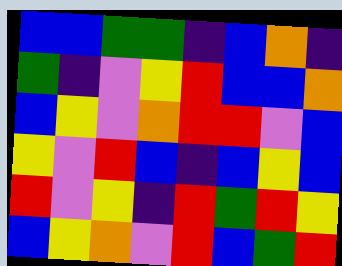[["blue", "blue", "green", "green", "indigo", "blue", "orange", "indigo"], ["green", "indigo", "violet", "yellow", "red", "blue", "blue", "orange"], ["blue", "yellow", "violet", "orange", "red", "red", "violet", "blue"], ["yellow", "violet", "red", "blue", "indigo", "blue", "yellow", "blue"], ["red", "violet", "yellow", "indigo", "red", "green", "red", "yellow"], ["blue", "yellow", "orange", "violet", "red", "blue", "green", "red"]]